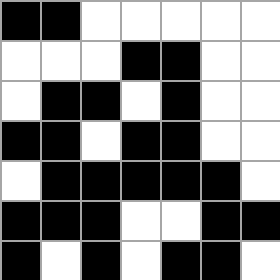[["black", "black", "white", "white", "white", "white", "white"], ["white", "white", "white", "black", "black", "white", "white"], ["white", "black", "black", "white", "black", "white", "white"], ["black", "black", "white", "black", "black", "white", "white"], ["white", "black", "black", "black", "black", "black", "white"], ["black", "black", "black", "white", "white", "black", "black"], ["black", "white", "black", "white", "black", "black", "white"]]